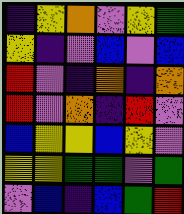[["indigo", "yellow", "orange", "violet", "yellow", "green"], ["yellow", "indigo", "violet", "blue", "violet", "blue"], ["red", "violet", "indigo", "orange", "indigo", "orange"], ["red", "violet", "orange", "indigo", "red", "violet"], ["blue", "yellow", "yellow", "blue", "yellow", "violet"], ["yellow", "yellow", "green", "green", "violet", "green"], ["violet", "blue", "indigo", "blue", "green", "red"]]